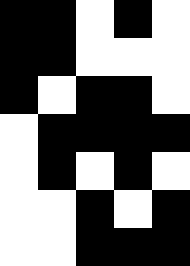[["black", "black", "white", "black", "white"], ["black", "black", "white", "white", "white"], ["black", "white", "black", "black", "white"], ["white", "black", "black", "black", "black"], ["white", "black", "white", "black", "white"], ["white", "white", "black", "white", "black"], ["white", "white", "black", "black", "black"]]